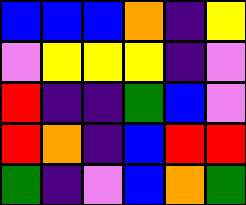[["blue", "blue", "blue", "orange", "indigo", "yellow"], ["violet", "yellow", "yellow", "yellow", "indigo", "violet"], ["red", "indigo", "indigo", "green", "blue", "violet"], ["red", "orange", "indigo", "blue", "red", "red"], ["green", "indigo", "violet", "blue", "orange", "green"]]